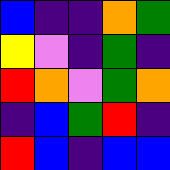[["blue", "indigo", "indigo", "orange", "green"], ["yellow", "violet", "indigo", "green", "indigo"], ["red", "orange", "violet", "green", "orange"], ["indigo", "blue", "green", "red", "indigo"], ["red", "blue", "indigo", "blue", "blue"]]